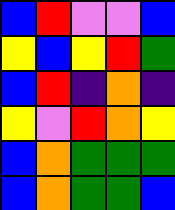[["blue", "red", "violet", "violet", "blue"], ["yellow", "blue", "yellow", "red", "green"], ["blue", "red", "indigo", "orange", "indigo"], ["yellow", "violet", "red", "orange", "yellow"], ["blue", "orange", "green", "green", "green"], ["blue", "orange", "green", "green", "blue"]]